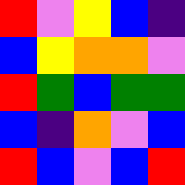[["red", "violet", "yellow", "blue", "indigo"], ["blue", "yellow", "orange", "orange", "violet"], ["red", "green", "blue", "green", "green"], ["blue", "indigo", "orange", "violet", "blue"], ["red", "blue", "violet", "blue", "red"]]